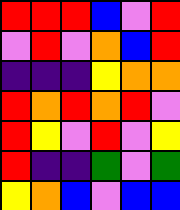[["red", "red", "red", "blue", "violet", "red"], ["violet", "red", "violet", "orange", "blue", "red"], ["indigo", "indigo", "indigo", "yellow", "orange", "orange"], ["red", "orange", "red", "orange", "red", "violet"], ["red", "yellow", "violet", "red", "violet", "yellow"], ["red", "indigo", "indigo", "green", "violet", "green"], ["yellow", "orange", "blue", "violet", "blue", "blue"]]